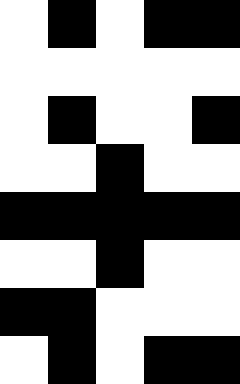[["white", "black", "white", "black", "black"], ["white", "white", "white", "white", "white"], ["white", "black", "white", "white", "black"], ["white", "white", "black", "white", "white"], ["black", "black", "black", "black", "black"], ["white", "white", "black", "white", "white"], ["black", "black", "white", "white", "white"], ["white", "black", "white", "black", "black"]]